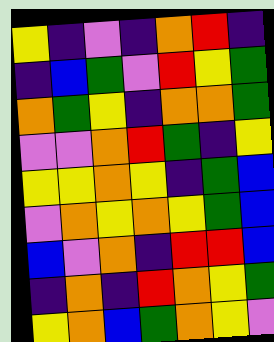[["yellow", "indigo", "violet", "indigo", "orange", "red", "indigo"], ["indigo", "blue", "green", "violet", "red", "yellow", "green"], ["orange", "green", "yellow", "indigo", "orange", "orange", "green"], ["violet", "violet", "orange", "red", "green", "indigo", "yellow"], ["yellow", "yellow", "orange", "yellow", "indigo", "green", "blue"], ["violet", "orange", "yellow", "orange", "yellow", "green", "blue"], ["blue", "violet", "orange", "indigo", "red", "red", "blue"], ["indigo", "orange", "indigo", "red", "orange", "yellow", "green"], ["yellow", "orange", "blue", "green", "orange", "yellow", "violet"]]